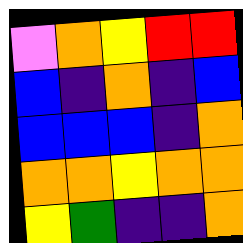[["violet", "orange", "yellow", "red", "red"], ["blue", "indigo", "orange", "indigo", "blue"], ["blue", "blue", "blue", "indigo", "orange"], ["orange", "orange", "yellow", "orange", "orange"], ["yellow", "green", "indigo", "indigo", "orange"]]